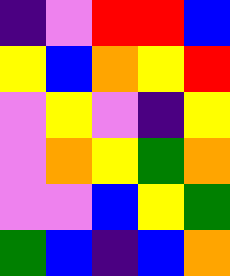[["indigo", "violet", "red", "red", "blue"], ["yellow", "blue", "orange", "yellow", "red"], ["violet", "yellow", "violet", "indigo", "yellow"], ["violet", "orange", "yellow", "green", "orange"], ["violet", "violet", "blue", "yellow", "green"], ["green", "blue", "indigo", "blue", "orange"]]